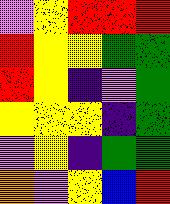[["violet", "yellow", "red", "red", "red"], ["red", "yellow", "yellow", "green", "green"], ["red", "yellow", "indigo", "violet", "green"], ["yellow", "yellow", "yellow", "indigo", "green"], ["violet", "yellow", "indigo", "green", "green"], ["orange", "violet", "yellow", "blue", "red"]]